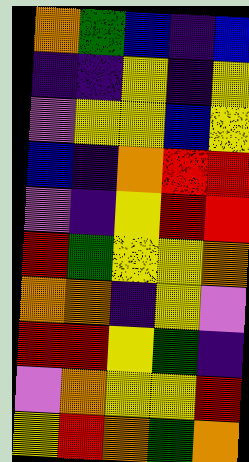[["orange", "green", "blue", "indigo", "blue"], ["indigo", "indigo", "yellow", "indigo", "yellow"], ["violet", "yellow", "yellow", "blue", "yellow"], ["blue", "indigo", "orange", "red", "red"], ["violet", "indigo", "yellow", "red", "red"], ["red", "green", "yellow", "yellow", "orange"], ["orange", "orange", "indigo", "yellow", "violet"], ["red", "red", "yellow", "green", "indigo"], ["violet", "orange", "yellow", "yellow", "red"], ["yellow", "red", "orange", "green", "orange"]]